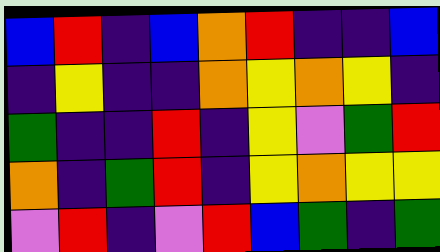[["blue", "red", "indigo", "blue", "orange", "red", "indigo", "indigo", "blue"], ["indigo", "yellow", "indigo", "indigo", "orange", "yellow", "orange", "yellow", "indigo"], ["green", "indigo", "indigo", "red", "indigo", "yellow", "violet", "green", "red"], ["orange", "indigo", "green", "red", "indigo", "yellow", "orange", "yellow", "yellow"], ["violet", "red", "indigo", "violet", "red", "blue", "green", "indigo", "green"]]